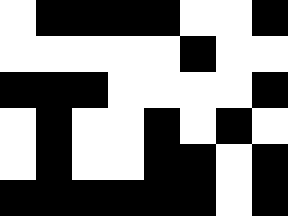[["white", "black", "black", "black", "black", "white", "white", "black"], ["white", "white", "white", "white", "white", "black", "white", "white"], ["black", "black", "black", "white", "white", "white", "white", "black"], ["white", "black", "white", "white", "black", "white", "black", "white"], ["white", "black", "white", "white", "black", "black", "white", "black"], ["black", "black", "black", "black", "black", "black", "white", "black"]]